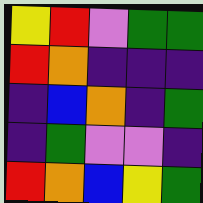[["yellow", "red", "violet", "green", "green"], ["red", "orange", "indigo", "indigo", "indigo"], ["indigo", "blue", "orange", "indigo", "green"], ["indigo", "green", "violet", "violet", "indigo"], ["red", "orange", "blue", "yellow", "green"]]